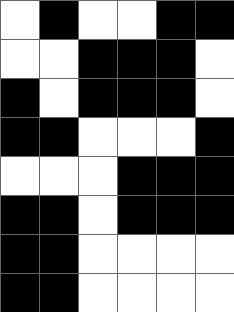[["white", "black", "white", "white", "black", "black"], ["white", "white", "black", "black", "black", "white"], ["black", "white", "black", "black", "black", "white"], ["black", "black", "white", "white", "white", "black"], ["white", "white", "white", "black", "black", "black"], ["black", "black", "white", "black", "black", "black"], ["black", "black", "white", "white", "white", "white"], ["black", "black", "white", "white", "white", "white"]]